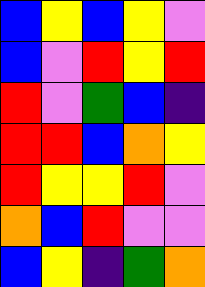[["blue", "yellow", "blue", "yellow", "violet"], ["blue", "violet", "red", "yellow", "red"], ["red", "violet", "green", "blue", "indigo"], ["red", "red", "blue", "orange", "yellow"], ["red", "yellow", "yellow", "red", "violet"], ["orange", "blue", "red", "violet", "violet"], ["blue", "yellow", "indigo", "green", "orange"]]